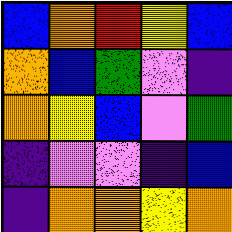[["blue", "orange", "red", "yellow", "blue"], ["orange", "blue", "green", "violet", "indigo"], ["orange", "yellow", "blue", "violet", "green"], ["indigo", "violet", "violet", "indigo", "blue"], ["indigo", "orange", "orange", "yellow", "orange"]]